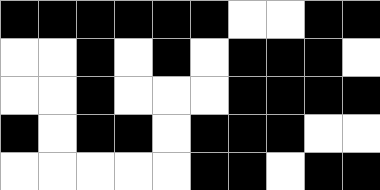[["black", "black", "black", "black", "black", "black", "white", "white", "black", "black"], ["white", "white", "black", "white", "black", "white", "black", "black", "black", "white"], ["white", "white", "black", "white", "white", "white", "black", "black", "black", "black"], ["black", "white", "black", "black", "white", "black", "black", "black", "white", "white"], ["white", "white", "white", "white", "white", "black", "black", "white", "black", "black"]]